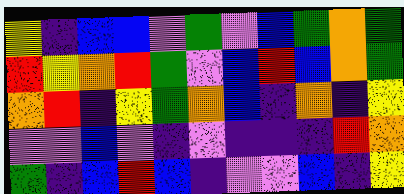[["yellow", "indigo", "blue", "blue", "violet", "green", "violet", "blue", "green", "orange", "green"], ["red", "yellow", "orange", "red", "green", "violet", "blue", "red", "blue", "orange", "green"], ["orange", "red", "indigo", "yellow", "green", "orange", "blue", "indigo", "orange", "indigo", "yellow"], ["violet", "violet", "blue", "violet", "indigo", "violet", "indigo", "indigo", "indigo", "red", "orange"], ["green", "indigo", "blue", "red", "blue", "indigo", "violet", "violet", "blue", "indigo", "yellow"]]